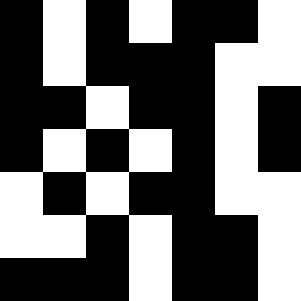[["black", "white", "black", "white", "black", "black", "white"], ["black", "white", "black", "black", "black", "white", "white"], ["black", "black", "white", "black", "black", "white", "black"], ["black", "white", "black", "white", "black", "white", "black"], ["white", "black", "white", "black", "black", "white", "white"], ["white", "white", "black", "white", "black", "black", "white"], ["black", "black", "black", "white", "black", "black", "white"]]